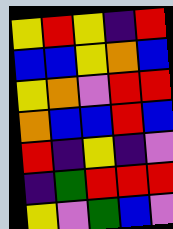[["yellow", "red", "yellow", "indigo", "red"], ["blue", "blue", "yellow", "orange", "blue"], ["yellow", "orange", "violet", "red", "red"], ["orange", "blue", "blue", "red", "blue"], ["red", "indigo", "yellow", "indigo", "violet"], ["indigo", "green", "red", "red", "red"], ["yellow", "violet", "green", "blue", "violet"]]